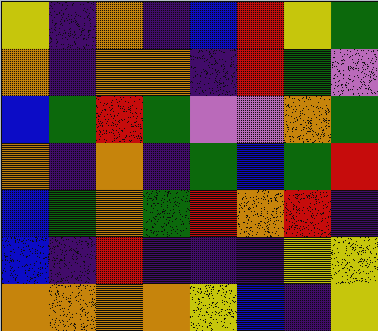[["yellow", "indigo", "orange", "indigo", "blue", "red", "yellow", "green"], ["orange", "indigo", "orange", "orange", "indigo", "red", "green", "violet"], ["blue", "green", "red", "green", "violet", "violet", "orange", "green"], ["orange", "indigo", "orange", "indigo", "green", "blue", "green", "red"], ["blue", "green", "orange", "green", "red", "orange", "red", "indigo"], ["blue", "indigo", "red", "indigo", "indigo", "indigo", "yellow", "yellow"], ["orange", "orange", "orange", "orange", "yellow", "blue", "indigo", "yellow"]]